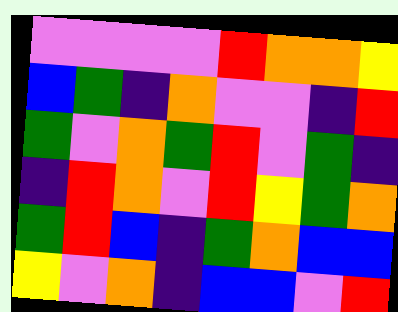[["violet", "violet", "violet", "violet", "red", "orange", "orange", "yellow"], ["blue", "green", "indigo", "orange", "violet", "violet", "indigo", "red"], ["green", "violet", "orange", "green", "red", "violet", "green", "indigo"], ["indigo", "red", "orange", "violet", "red", "yellow", "green", "orange"], ["green", "red", "blue", "indigo", "green", "orange", "blue", "blue"], ["yellow", "violet", "orange", "indigo", "blue", "blue", "violet", "red"]]